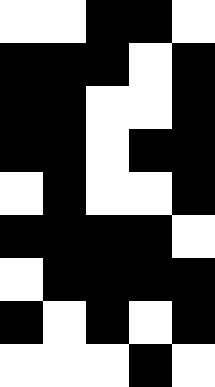[["white", "white", "black", "black", "white"], ["black", "black", "black", "white", "black"], ["black", "black", "white", "white", "black"], ["black", "black", "white", "black", "black"], ["white", "black", "white", "white", "black"], ["black", "black", "black", "black", "white"], ["white", "black", "black", "black", "black"], ["black", "white", "black", "white", "black"], ["white", "white", "white", "black", "white"]]